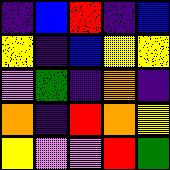[["indigo", "blue", "red", "indigo", "blue"], ["yellow", "indigo", "blue", "yellow", "yellow"], ["violet", "green", "indigo", "orange", "indigo"], ["orange", "indigo", "red", "orange", "yellow"], ["yellow", "violet", "violet", "red", "green"]]